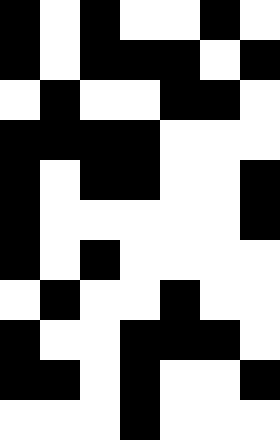[["black", "white", "black", "white", "white", "black", "white"], ["black", "white", "black", "black", "black", "white", "black"], ["white", "black", "white", "white", "black", "black", "white"], ["black", "black", "black", "black", "white", "white", "white"], ["black", "white", "black", "black", "white", "white", "black"], ["black", "white", "white", "white", "white", "white", "black"], ["black", "white", "black", "white", "white", "white", "white"], ["white", "black", "white", "white", "black", "white", "white"], ["black", "white", "white", "black", "black", "black", "white"], ["black", "black", "white", "black", "white", "white", "black"], ["white", "white", "white", "black", "white", "white", "white"]]